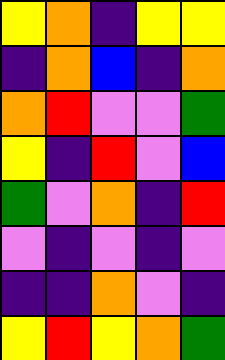[["yellow", "orange", "indigo", "yellow", "yellow"], ["indigo", "orange", "blue", "indigo", "orange"], ["orange", "red", "violet", "violet", "green"], ["yellow", "indigo", "red", "violet", "blue"], ["green", "violet", "orange", "indigo", "red"], ["violet", "indigo", "violet", "indigo", "violet"], ["indigo", "indigo", "orange", "violet", "indigo"], ["yellow", "red", "yellow", "orange", "green"]]